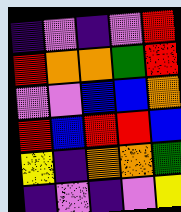[["indigo", "violet", "indigo", "violet", "red"], ["red", "orange", "orange", "green", "red"], ["violet", "violet", "blue", "blue", "orange"], ["red", "blue", "red", "red", "blue"], ["yellow", "indigo", "orange", "orange", "green"], ["indigo", "violet", "indigo", "violet", "yellow"]]